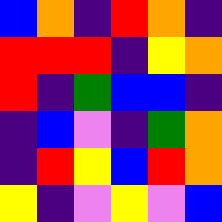[["blue", "orange", "indigo", "red", "orange", "indigo"], ["red", "red", "red", "indigo", "yellow", "orange"], ["red", "indigo", "green", "blue", "blue", "indigo"], ["indigo", "blue", "violet", "indigo", "green", "orange"], ["indigo", "red", "yellow", "blue", "red", "orange"], ["yellow", "indigo", "violet", "yellow", "violet", "blue"]]